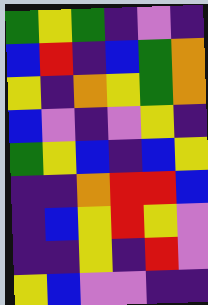[["green", "yellow", "green", "indigo", "violet", "indigo"], ["blue", "red", "indigo", "blue", "green", "orange"], ["yellow", "indigo", "orange", "yellow", "green", "orange"], ["blue", "violet", "indigo", "violet", "yellow", "indigo"], ["green", "yellow", "blue", "indigo", "blue", "yellow"], ["indigo", "indigo", "orange", "red", "red", "blue"], ["indigo", "blue", "yellow", "red", "yellow", "violet"], ["indigo", "indigo", "yellow", "indigo", "red", "violet"], ["yellow", "blue", "violet", "violet", "indigo", "indigo"]]